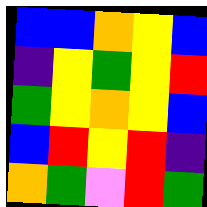[["blue", "blue", "orange", "yellow", "blue"], ["indigo", "yellow", "green", "yellow", "red"], ["green", "yellow", "orange", "yellow", "blue"], ["blue", "red", "yellow", "red", "indigo"], ["orange", "green", "violet", "red", "green"]]